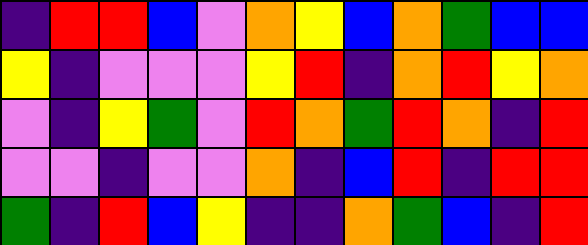[["indigo", "red", "red", "blue", "violet", "orange", "yellow", "blue", "orange", "green", "blue", "blue"], ["yellow", "indigo", "violet", "violet", "violet", "yellow", "red", "indigo", "orange", "red", "yellow", "orange"], ["violet", "indigo", "yellow", "green", "violet", "red", "orange", "green", "red", "orange", "indigo", "red"], ["violet", "violet", "indigo", "violet", "violet", "orange", "indigo", "blue", "red", "indigo", "red", "red"], ["green", "indigo", "red", "blue", "yellow", "indigo", "indigo", "orange", "green", "blue", "indigo", "red"]]